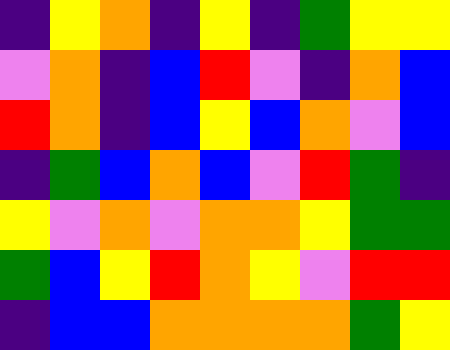[["indigo", "yellow", "orange", "indigo", "yellow", "indigo", "green", "yellow", "yellow"], ["violet", "orange", "indigo", "blue", "red", "violet", "indigo", "orange", "blue"], ["red", "orange", "indigo", "blue", "yellow", "blue", "orange", "violet", "blue"], ["indigo", "green", "blue", "orange", "blue", "violet", "red", "green", "indigo"], ["yellow", "violet", "orange", "violet", "orange", "orange", "yellow", "green", "green"], ["green", "blue", "yellow", "red", "orange", "yellow", "violet", "red", "red"], ["indigo", "blue", "blue", "orange", "orange", "orange", "orange", "green", "yellow"]]